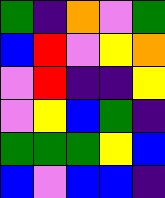[["green", "indigo", "orange", "violet", "green"], ["blue", "red", "violet", "yellow", "orange"], ["violet", "red", "indigo", "indigo", "yellow"], ["violet", "yellow", "blue", "green", "indigo"], ["green", "green", "green", "yellow", "blue"], ["blue", "violet", "blue", "blue", "indigo"]]